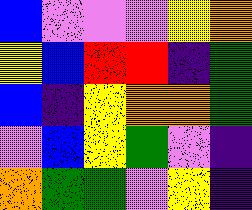[["blue", "violet", "violet", "violet", "yellow", "orange"], ["yellow", "blue", "red", "red", "indigo", "green"], ["blue", "indigo", "yellow", "orange", "orange", "green"], ["violet", "blue", "yellow", "green", "violet", "indigo"], ["orange", "green", "green", "violet", "yellow", "indigo"]]